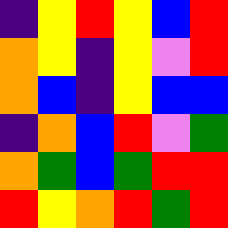[["indigo", "yellow", "red", "yellow", "blue", "red"], ["orange", "yellow", "indigo", "yellow", "violet", "red"], ["orange", "blue", "indigo", "yellow", "blue", "blue"], ["indigo", "orange", "blue", "red", "violet", "green"], ["orange", "green", "blue", "green", "red", "red"], ["red", "yellow", "orange", "red", "green", "red"]]